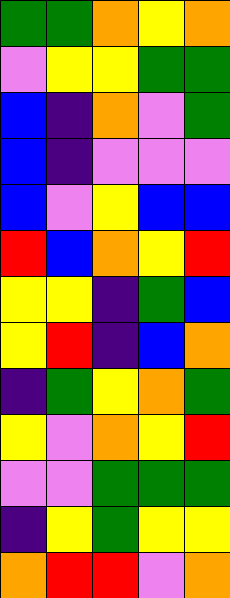[["green", "green", "orange", "yellow", "orange"], ["violet", "yellow", "yellow", "green", "green"], ["blue", "indigo", "orange", "violet", "green"], ["blue", "indigo", "violet", "violet", "violet"], ["blue", "violet", "yellow", "blue", "blue"], ["red", "blue", "orange", "yellow", "red"], ["yellow", "yellow", "indigo", "green", "blue"], ["yellow", "red", "indigo", "blue", "orange"], ["indigo", "green", "yellow", "orange", "green"], ["yellow", "violet", "orange", "yellow", "red"], ["violet", "violet", "green", "green", "green"], ["indigo", "yellow", "green", "yellow", "yellow"], ["orange", "red", "red", "violet", "orange"]]